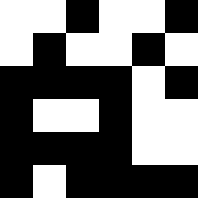[["white", "white", "black", "white", "white", "black"], ["white", "black", "white", "white", "black", "white"], ["black", "black", "black", "black", "white", "black"], ["black", "white", "white", "black", "white", "white"], ["black", "black", "black", "black", "white", "white"], ["black", "white", "black", "black", "black", "black"]]